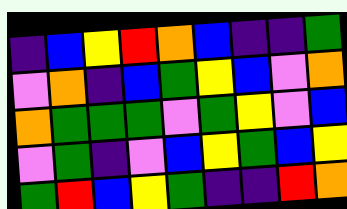[["indigo", "blue", "yellow", "red", "orange", "blue", "indigo", "indigo", "green"], ["violet", "orange", "indigo", "blue", "green", "yellow", "blue", "violet", "orange"], ["orange", "green", "green", "green", "violet", "green", "yellow", "violet", "blue"], ["violet", "green", "indigo", "violet", "blue", "yellow", "green", "blue", "yellow"], ["green", "red", "blue", "yellow", "green", "indigo", "indigo", "red", "orange"]]